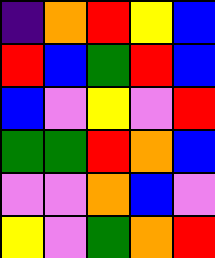[["indigo", "orange", "red", "yellow", "blue"], ["red", "blue", "green", "red", "blue"], ["blue", "violet", "yellow", "violet", "red"], ["green", "green", "red", "orange", "blue"], ["violet", "violet", "orange", "blue", "violet"], ["yellow", "violet", "green", "orange", "red"]]